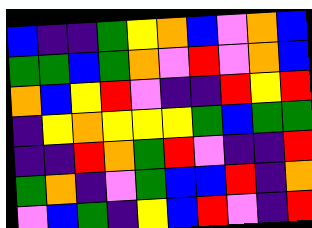[["blue", "indigo", "indigo", "green", "yellow", "orange", "blue", "violet", "orange", "blue"], ["green", "green", "blue", "green", "orange", "violet", "red", "violet", "orange", "blue"], ["orange", "blue", "yellow", "red", "violet", "indigo", "indigo", "red", "yellow", "red"], ["indigo", "yellow", "orange", "yellow", "yellow", "yellow", "green", "blue", "green", "green"], ["indigo", "indigo", "red", "orange", "green", "red", "violet", "indigo", "indigo", "red"], ["green", "orange", "indigo", "violet", "green", "blue", "blue", "red", "indigo", "orange"], ["violet", "blue", "green", "indigo", "yellow", "blue", "red", "violet", "indigo", "red"]]